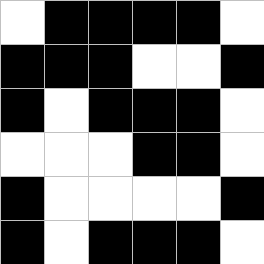[["white", "black", "black", "black", "black", "white"], ["black", "black", "black", "white", "white", "black"], ["black", "white", "black", "black", "black", "white"], ["white", "white", "white", "black", "black", "white"], ["black", "white", "white", "white", "white", "black"], ["black", "white", "black", "black", "black", "white"]]